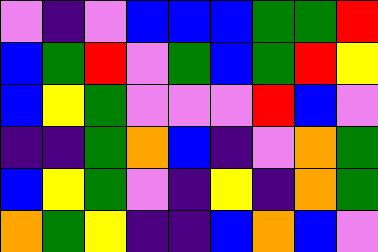[["violet", "indigo", "violet", "blue", "blue", "blue", "green", "green", "red"], ["blue", "green", "red", "violet", "green", "blue", "green", "red", "yellow"], ["blue", "yellow", "green", "violet", "violet", "violet", "red", "blue", "violet"], ["indigo", "indigo", "green", "orange", "blue", "indigo", "violet", "orange", "green"], ["blue", "yellow", "green", "violet", "indigo", "yellow", "indigo", "orange", "green"], ["orange", "green", "yellow", "indigo", "indigo", "blue", "orange", "blue", "violet"]]